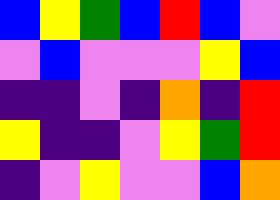[["blue", "yellow", "green", "blue", "red", "blue", "violet"], ["violet", "blue", "violet", "violet", "violet", "yellow", "blue"], ["indigo", "indigo", "violet", "indigo", "orange", "indigo", "red"], ["yellow", "indigo", "indigo", "violet", "yellow", "green", "red"], ["indigo", "violet", "yellow", "violet", "violet", "blue", "orange"]]